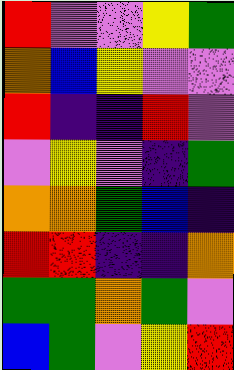[["red", "violet", "violet", "yellow", "green"], ["orange", "blue", "yellow", "violet", "violet"], ["red", "indigo", "indigo", "red", "violet"], ["violet", "yellow", "violet", "indigo", "green"], ["orange", "orange", "green", "blue", "indigo"], ["red", "red", "indigo", "indigo", "orange"], ["green", "green", "orange", "green", "violet"], ["blue", "green", "violet", "yellow", "red"]]